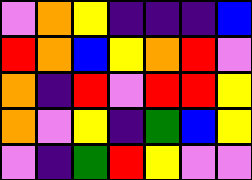[["violet", "orange", "yellow", "indigo", "indigo", "indigo", "blue"], ["red", "orange", "blue", "yellow", "orange", "red", "violet"], ["orange", "indigo", "red", "violet", "red", "red", "yellow"], ["orange", "violet", "yellow", "indigo", "green", "blue", "yellow"], ["violet", "indigo", "green", "red", "yellow", "violet", "violet"]]